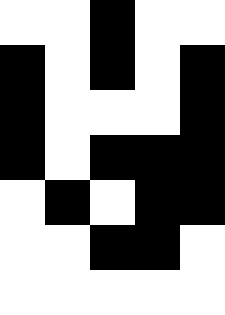[["white", "white", "black", "white", "white"], ["black", "white", "black", "white", "black"], ["black", "white", "white", "white", "black"], ["black", "white", "black", "black", "black"], ["white", "black", "white", "black", "black"], ["white", "white", "black", "black", "white"], ["white", "white", "white", "white", "white"]]